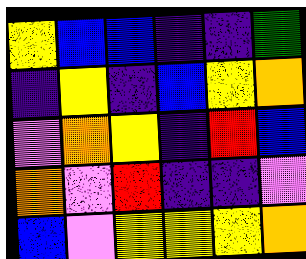[["yellow", "blue", "blue", "indigo", "indigo", "green"], ["indigo", "yellow", "indigo", "blue", "yellow", "orange"], ["violet", "orange", "yellow", "indigo", "red", "blue"], ["orange", "violet", "red", "indigo", "indigo", "violet"], ["blue", "violet", "yellow", "yellow", "yellow", "orange"]]